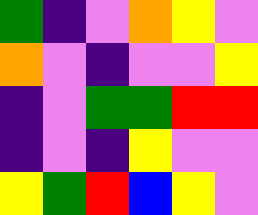[["green", "indigo", "violet", "orange", "yellow", "violet"], ["orange", "violet", "indigo", "violet", "violet", "yellow"], ["indigo", "violet", "green", "green", "red", "red"], ["indigo", "violet", "indigo", "yellow", "violet", "violet"], ["yellow", "green", "red", "blue", "yellow", "violet"]]